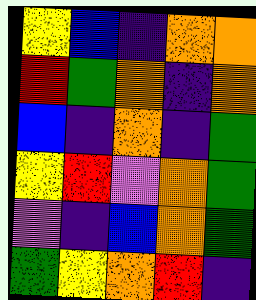[["yellow", "blue", "indigo", "orange", "orange"], ["red", "green", "orange", "indigo", "orange"], ["blue", "indigo", "orange", "indigo", "green"], ["yellow", "red", "violet", "orange", "green"], ["violet", "indigo", "blue", "orange", "green"], ["green", "yellow", "orange", "red", "indigo"]]